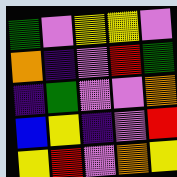[["green", "violet", "yellow", "yellow", "violet"], ["orange", "indigo", "violet", "red", "green"], ["indigo", "green", "violet", "violet", "orange"], ["blue", "yellow", "indigo", "violet", "red"], ["yellow", "red", "violet", "orange", "yellow"]]